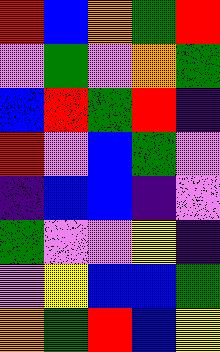[["red", "blue", "orange", "green", "red"], ["violet", "green", "violet", "orange", "green"], ["blue", "red", "green", "red", "indigo"], ["red", "violet", "blue", "green", "violet"], ["indigo", "blue", "blue", "indigo", "violet"], ["green", "violet", "violet", "yellow", "indigo"], ["violet", "yellow", "blue", "blue", "green"], ["orange", "green", "red", "blue", "yellow"]]